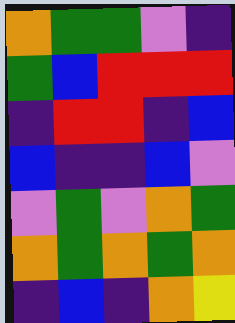[["orange", "green", "green", "violet", "indigo"], ["green", "blue", "red", "red", "red"], ["indigo", "red", "red", "indigo", "blue"], ["blue", "indigo", "indigo", "blue", "violet"], ["violet", "green", "violet", "orange", "green"], ["orange", "green", "orange", "green", "orange"], ["indigo", "blue", "indigo", "orange", "yellow"]]